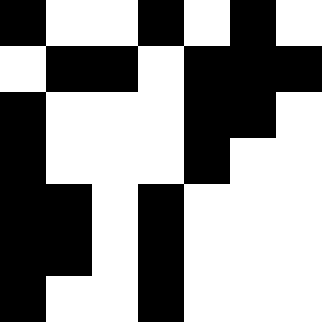[["black", "white", "white", "black", "white", "black", "white"], ["white", "black", "black", "white", "black", "black", "black"], ["black", "white", "white", "white", "black", "black", "white"], ["black", "white", "white", "white", "black", "white", "white"], ["black", "black", "white", "black", "white", "white", "white"], ["black", "black", "white", "black", "white", "white", "white"], ["black", "white", "white", "black", "white", "white", "white"]]